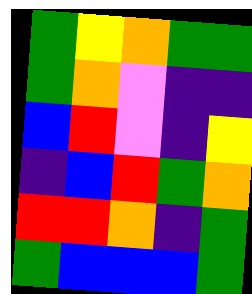[["green", "yellow", "orange", "green", "green"], ["green", "orange", "violet", "indigo", "indigo"], ["blue", "red", "violet", "indigo", "yellow"], ["indigo", "blue", "red", "green", "orange"], ["red", "red", "orange", "indigo", "green"], ["green", "blue", "blue", "blue", "green"]]